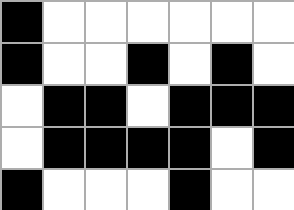[["black", "white", "white", "white", "white", "white", "white"], ["black", "white", "white", "black", "white", "black", "white"], ["white", "black", "black", "white", "black", "black", "black"], ["white", "black", "black", "black", "black", "white", "black"], ["black", "white", "white", "white", "black", "white", "white"]]